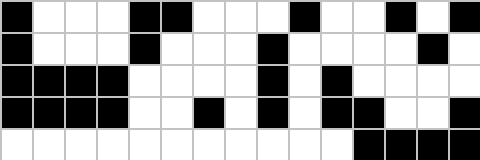[["black", "white", "white", "white", "black", "black", "white", "white", "white", "black", "white", "white", "black", "white", "black"], ["black", "white", "white", "white", "black", "white", "white", "white", "black", "white", "white", "white", "white", "black", "white"], ["black", "black", "black", "black", "white", "white", "white", "white", "black", "white", "black", "white", "white", "white", "white"], ["black", "black", "black", "black", "white", "white", "black", "white", "black", "white", "black", "black", "white", "white", "black"], ["white", "white", "white", "white", "white", "white", "white", "white", "white", "white", "white", "black", "black", "black", "black"]]